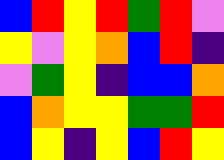[["blue", "red", "yellow", "red", "green", "red", "violet"], ["yellow", "violet", "yellow", "orange", "blue", "red", "indigo"], ["violet", "green", "yellow", "indigo", "blue", "blue", "orange"], ["blue", "orange", "yellow", "yellow", "green", "green", "red"], ["blue", "yellow", "indigo", "yellow", "blue", "red", "yellow"]]